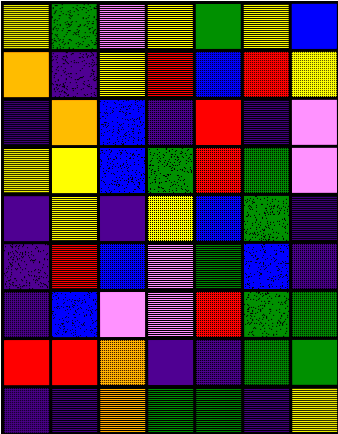[["yellow", "green", "violet", "yellow", "green", "yellow", "blue"], ["orange", "indigo", "yellow", "red", "blue", "red", "yellow"], ["indigo", "orange", "blue", "indigo", "red", "indigo", "violet"], ["yellow", "yellow", "blue", "green", "red", "green", "violet"], ["indigo", "yellow", "indigo", "yellow", "blue", "green", "indigo"], ["indigo", "red", "blue", "violet", "green", "blue", "indigo"], ["indigo", "blue", "violet", "violet", "red", "green", "green"], ["red", "red", "orange", "indigo", "indigo", "green", "green"], ["indigo", "indigo", "orange", "green", "green", "indigo", "yellow"]]